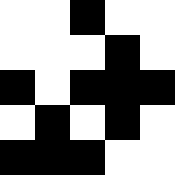[["white", "white", "black", "white", "white"], ["white", "white", "white", "black", "white"], ["black", "white", "black", "black", "black"], ["white", "black", "white", "black", "white"], ["black", "black", "black", "white", "white"]]